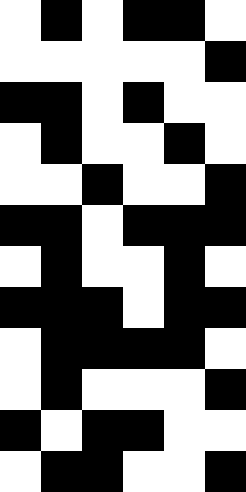[["white", "black", "white", "black", "black", "white"], ["white", "white", "white", "white", "white", "black"], ["black", "black", "white", "black", "white", "white"], ["white", "black", "white", "white", "black", "white"], ["white", "white", "black", "white", "white", "black"], ["black", "black", "white", "black", "black", "black"], ["white", "black", "white", "white", "black", "white"], ["black", "black", "black", "white", "black", "black"], ["white", "black", "black", "black", "black", "white"], ["white", "black", "white", "white", "white", "black"], ["black", "white", "black", "black", "white", "white"], ["white", "black", "black", "white", "white", "black"]]